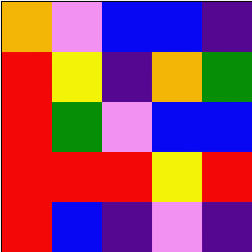[["orange", "violet", "blue", "blue", "indigo"], ["red", "yellow", "indigo", "orange", "green"], ["red", "green", "violet", "blue", "blue"], ["red", "red", "red", "yellow", "red"], ["red", "blue", "indigo", "violet", "indigo"]]